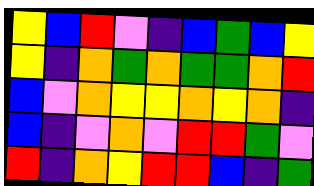[["yellow", "blue", "red", "violet", "indigo", "blue", "green", "blue", "yellow"], ["yellow", "indigo", "orange", "green", "orange", "green", "green", "orange", "red"], ["blue", "violet", "orange", "yellow", "yellow", "orange", "yellow", "orange", "indigo"], ["blue", "indigo", "violet", "orange", "violet", "red", "red", "green", "violet"], ["red", "indigo", "orange", "yellow", "red", "red", "blue", "indigo", "green"]]